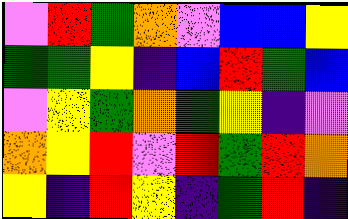[["violet", "red", "green", "orange", "violet", "blue", "blue", "yellow"], ["green", "green", "yellow", "indigo", "blue", "red", "green", "blue"], ["violet", "yellow", "green", "orange", "green", "yellow", "indigo", "violet"], ["orange", "yellow", "red", "violet", "red", "green", "red", "orange"], ["yellow", "indigo", "red", "yellow", "indigo", "green", "red", "indigo"]]